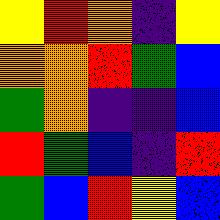[["yellow", "red", "orange", "indigo", "yellow"], ["orange", "orange", "red", "green", "blue"], ["green", "orange", "indigo", "indigo", "blue"], ["red", "green", "blue", "indigo", "red"], ["green", "blue", "red", "yellow", "blue"]]